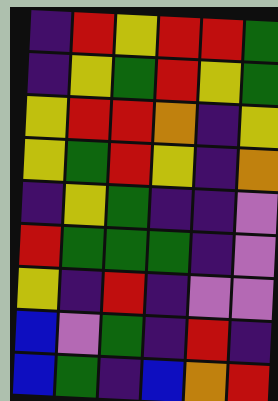[["indigo", "red", "yellow", "red", "red", "green"], ["indigo", "yellow", "green", "red", "yellow", "green"], ["yellow", "red", "red", "orange", "indigo", "yellow"], ["yellow", "green", "red", "yellow", "indigo", "orange"], ["indigo", "yellow", "green", "indigo", "indigo", "violet"], ["red", "green", "green", "green", "indigo", "violet"], ["yellow", "indigo", "red", "indigo", "violet", "violet"], ["blue", "violet", "green", "indigo", "red", "indigo"], ["blue", "green", "indigo", "blue", "orange", "red"]]